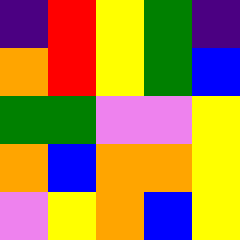[["indigo", "red", "yellow", "green", "indigo"], ["orange", "red", "yellow", "green", "blue"], ["green", "green", "violet", "violet", "yellow"], ["orange", "blue", "orange", "orange", "yellow"], ["violet", "yellow", "orange", "blue", "yellow"]]